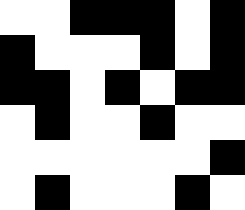[["white", "white", "black", "black", "black", "white", "black"], ["black", "white", "white", "white", "black", "white", "black"], ["black", "black", "white", "black", "white", "black", "black"], ["white", "black", "white", "white", "black", "white", "white"], ["white", "white", "white", "white", "white", "white", "black"], ["white", "black", "white", "white", "white", "black", "white"]]